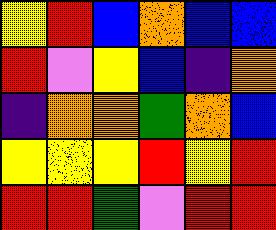[["yellow", "red", "blue", "orange", "blue", "blue"], ["red", "violet", "yellow", "blue", "indigo", "orange"], ["indigo", "orange", "orange", "green", "orange", "blue"], ["yellow", "yellow", "yellow", "red", "yellow", "red"], ["red", "red", "green", "violet", "red", "red"]]